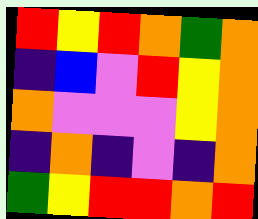[["red", "yellow", "red", "orange", "green", "orange"], ["indigo", "blue", "violet", "red", "yellow", "orange"], ["orange", "violet", "violet", "violet", "yellow", "orange"], ["indigo", "orange", "indigo", "violet", "indigo", "orange"], ["green", "yellow", "red", "red", "orange", "red"]]